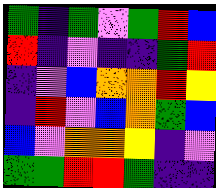[["green", "indigo", "green", "violet", "green", "red", "blue"], ["red", "indigo", "violet", "indigo", "indigo", "green", "red"], ["indigo", "violet", "blue", "orange", "orange", "red", "yellow"], ["indigo", "red", "violet", "blue", "orange", "green", "blue"], ["blue", "violet", "orange", "orange", "yellow", "indigo", "violet"], ["green", "green", "red", "red", "green", "indigo", "indigo"]]